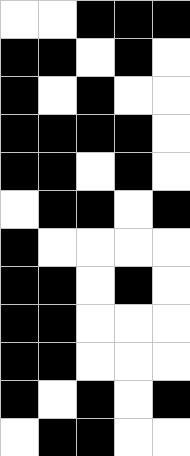[["white", "white", "black", "black", "black"], ["black", "black", "white", "black", "white"], ["black", "white", "black", "white", "white"], ["black", "black", "black", "black", "white"], ["black", "black", "white", "black", "white"], ["white", "black", "black", "white", "black"], ["black", "white", "white", "white", "white"], ["black", "black", "white", "black", "white"], ["black", "black", "white", "white", "white"], ["black", "black", "white", "white", "white"], ["black", "white", "black", "white", "black"], ["white", "black", "black", "white", "white"]]